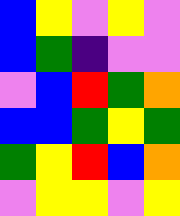[["blue", "yellow", "violet", "yellow", "violet"], ["blue", "green", "indigo", "violet", "violet"], ["violet", "blue", "red", "green", "orange"], ["blue", "blue", "green", "yellow", "green"], ["green", "yellow", "red", "blue", "orange"], ["violet", "yellow", "yellow", "violet", "yellow"]]